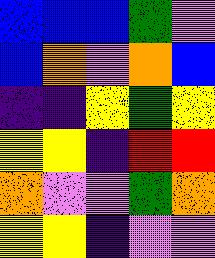[["blue", "blue", "blue", "green", "violet"], ["blue", "orange", "violet", "orange", "blue"], ["indigo", "indigo", "yellow", "green", "yellow"], ["yellow", "yellow", "indigo", "red", "red"], ["orange", "violet", "violet", "green", "orange"], ["yellow", "yellow", "indigo", "violet", "violet"]]